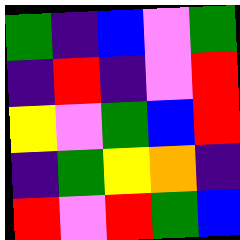[["green", "indigo", "blue", "violet", "green"], ["indigo", "red", "indigo", "violet", "red"], ["yellow", "violet", "green", "blue", "red"], ["indigo", "green", "yellow", "orange", "indigo"], ["red", "violet", "red", "green", "blue"]]